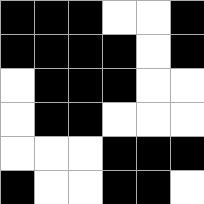[["black", "black", "black", "white", "white", "black"], ["black", "black", "black", "black", "white", "black"], ["white", "black", "black", "black", "white", "white"], ["white", "black", "black", "white", "white", "white"], ["white", "white", "white", "black", "black", "black"], ["black", "white", "white", "black", "black", "white"]]